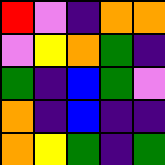[["red", "violet", "indigo", "orange", "orange"], ["violet", "yellow", "orange", "green", "indigo"], ["green", "indigo", "blue", "green", "violet"], ["orange", "indigo", "blue", "indigo", "indigo"], ["orange", "yellow", "green", "indigo", "green"]]